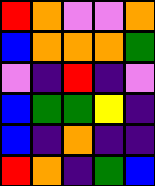[["red", "orange", "violet", "violet", "orange"], ["blue", "orange", "orange", "orange", "green"], ["violet", "indigo", "red", "indigo", "violet"], ["blue", "green", "green", "yellow", "indigo"], ["blue", "indigo", "orange", "indigo", "indigo"], ["red", "orange", "indigo", "green", "blue"]]